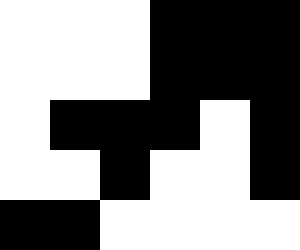[["white", "white", "white", "black", "black", "black"], ["white", "white", "white", "black", "black", "black"], ["white", "black", "black", "black", "white", "black"], ["white", "white", "black", "white", "white", "black"], ["black", "black", "white", "white", "white", "white"]]